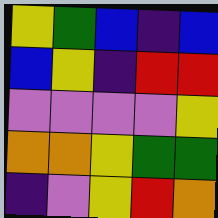[["yellow", "green", "blue", "indigo", "blue"], ["blue", "yellow", "indigo", "red", "red"], ["violet", "violet", "violet", "violet", "yellow"], ["orange", "orange", "yellow", "green", "green"], ["indigo", "violet", "yellow", "red", "orange"]]